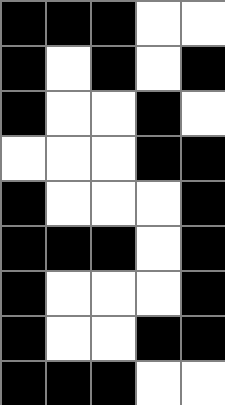[["black", "black", "black", "white", "white"], ["black", "white", "black", "white", "black"], ["black", "white", "white", "black", "white"], ["white", "white", "white", "black", "black"], ["black", "white", "white", "white", "black"], ["black", "black", "black", "white", "black"], ["black", "white", "white", "white", "black"], ["black", "white", "white", "black", "black"], ["black", "black", "black", "white", "white"]]